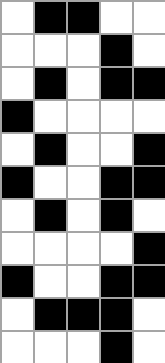[["white", "black", "black", "white", "white"], ["white", "white", "white", "black", "white"], ["white", "black", "white", "black", "black"], ["black", "white", "white", "white", "white"], ["white", "black", "white", "white", "black"], ["black", "white", "white", "black", "black"], ["white", "black", "white", "black", "white"], ["white", "white", "white", "white", "black"], ["black", "white", "white", "black", "black"], ["white", "black", "black", "black", "white"], ["white", "white", "white", "black", "white"]]